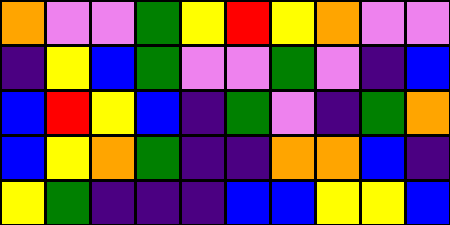[["orange", "violet", "violet", "green", "yellow", "red", "yellow", "orange", "violet", "violet"], ["indigo", "yellow", "blue", "green", "violet", "violet", "green", "violet", "indigo", "blue"], ["blue", "red", "yellow", "blue", "indigo", "green", "violet", "indigo", "green", "orange"], ["blue", "yellow", "orange", "green", "indigo", "indigo", "orange", "orange", "blue", "indigo"], ["yellow", "green", "indigo", "indigo", "indigo", "blue", "blue", "yellow", "yellow", "blue"]]